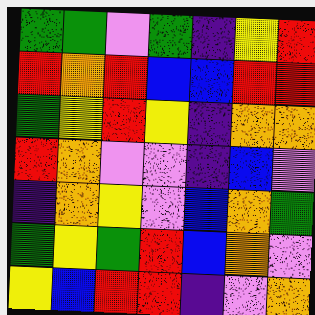[["green", "green", "violet", "green", "indigo", "yellow", "red"], ["red", "orange", "red", "blue", "blue", "red", "red"], ["green", "yellow", "red", "yellow", "indigo", "orange", "orange"], ["red", "orange", "violet", "violet", "indigo", "blue", "violet"], ["indigo", "orange", "yellow", "violet", "blue", "orange", "green"], ["green", "yellow", "green", "red", "blue", "orange", "violet"], ["yellow", "blue", "red", "red", "indigo", "violet", "orange"]]